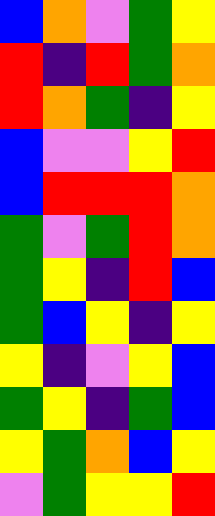[["blue", "orange", "violet", "green", "yellow"], ["red", "indigo", "red", "green", "orange"], ["red", "orange", "green", "indigo", "yellow"], ["blue", "violet", "violet", "yellow", "red"], ["blue", "red", "red", "red", "orange"], ["green", "violet", "green", "red", "orange"], ["green", "yellow", "indigo", "red", "blue"], ["green", "blue", "yellow", "indigo", "yellow"], ["yellow", "indigo", "violet", "yellow", "blue"], ["green", "yellow", "indigo", "green", "blue"], ["yellow", "green", "orange", "blue", "yellow"], ["violet", "green", "yellow", "yellow", "red"]]